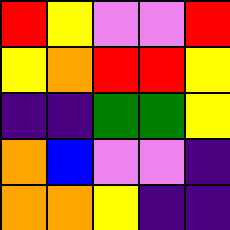[["red", "yellow", "violet", "violet", "red"], ["yellow", "orange", "red", "red", "yellow"], ["indigo", "indigo", "green", "green", "yellow"], ["orange", "blue", "violet", "violet", "indigo"], ["orange", "orange", "yellow", "indigo", "indigo"]]